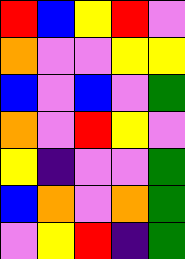[["red", "blue", "yellow", "red", "violet"], ["orange", "violet", "violet", "yellow", "yellow"], ["blue", "violet", "blue", "violet", "green"], ["orange", "violet", "red", "yellow", "violet"], ["yellow", "indigo", "violet", "violet", "green"], ["blue", "orange", "violet", "orange", "green"], ["violet", "yellow", "red", "indigo", "green"]]